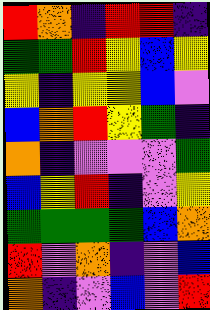[["red", "orange", "indigo", "red", "red", "indigo"], ["green", "green", "red", "yellow", "blue", "yellow"], ["yellow", "indigo", "yellow", "yellow", "blue", "violet"], ["blue", "orange", "red", "yellow", "green", "indigo"], ["orange", "indigo", "violet", "violet", "violet", "green"], ["blue", "yellow", "red", "indigo", "violet", "yellow"], ["green", "green", "green", "green", "blue", "orange"], ["red", "violet", "orange", "indigo", "violet", "blue"], ["orange", "indigo", "violet", "blue", "violet", "red"]]